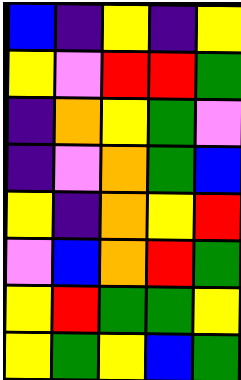[["blue", "indigo", "yellow", "indigo", "yellow"], ["yellow", "violet", "red", "red", "green"], ["indigo", "orange", "yellow", "green", "violet"], ["indigo", "violet", "orange", "green", "blue"], ["yellow", "indigo", "orange", "yellow", "red"], ["violet", "blue", "orange", "red", "green"], ["yellow", "red", "green", "green", "yellow"], ["yellow", "green", "yellow", "blue", "green"]]